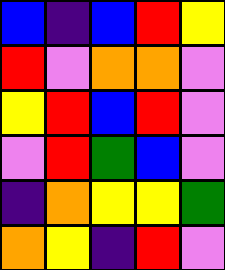[["blue", "indigo", "blue", "red", "yellow"], ["red", "violet", "orange", "orange", "violet"], ["yellow", "red", "blue", "red", "violet"], ["violet", "red", "green", "blue", "violet"], ["indigo", "orange", "yellow", "yellow", "green"], ["orange", "yellow", "indigo", "red", "violet"]]